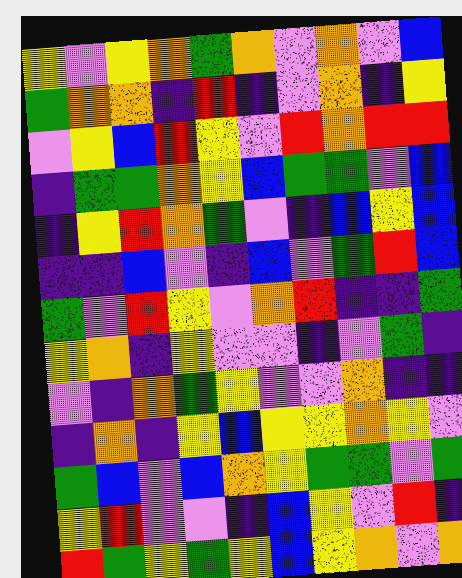[["yellow", "violet", "yellow", "orange", "green", "orange", "violet", "orange", "violet", "blue"], ["green", "orange", "orange", "indigo", "red", "indigo", "violet", "orange", "indigo", "yellow"], ["violet", "yellow", "blue", "red", "yellow", "violet", "red", "orange", "red", "red"], ["indigo", "green", "green", "orange", "yellow", "blue", "green", "green", "violet", "blue"], ["indigo", "yellow", "red", "orange", "green", "violet", "indigo", "blue", "yellow", "blue"], ["indigo", "indigo", "blue", "violet", "indigo", "blue", "violet", "green", "red", "blue"], ["green", "violet", "red", "yellow", "violet", "orange", "red", "indigo", "indigo", "green"], ["yellow", "orange", "indigo", "yellow", "violet", "violet", "indigo", "violet", "green", "indigo"], ["violet", "indigo", "orange", "green", "yellow", "violet", "violet", "orange", "indigo", "indigo"], ["indigo", "orange", "indigo", "yellow", "blue", "yellow", "yellow", "orange", "yellow", "violet"], ["green", "blue", "violet", "blue", "orange", "yellow", "green", "green", "violet", "green"], ["yellow", "red", "violet", "violet", "indigo", "blue", "yellow", "violet", "red", "indigo"], ["red", "green", "yellow", "green", "yellow", "blue", "yellow", "orange", "violet", "orange"]]